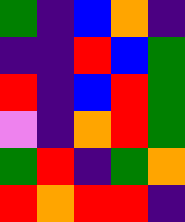[["green", "indigo", "blue", "orange", "indigo"], ["indigo", "indigo", "red", "blue", "green"], ["red", "indigo", "blue", "red", "green"], ["violet", "indigo", "orange", "red", "green"], ["green", "red", "indigo", "green", "orange"], ["red", "orange", "red", "red", "indigo"]]